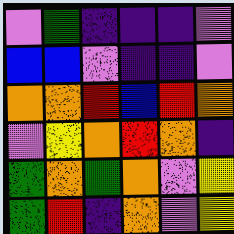[["violet", "green", "indigo", "indigo", "indigo", "violet"], ["blue", "blue", "violet", "indigo", "indigo", "violet"], ["orange", "orange", "red", "blue", "red", "orange"], ["violet", "yellow", "orange", "red", "orange", "indigo"], ["green", "orange", "green", "orange", "violet", "yellow"], ["green", "red", "indigo", "orange", "violet", "yellow"]]